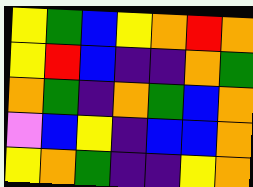[["yellow", "green", "blue", "yellow", "orange", "red", "orange"], ["yellow", "red", "blue", "indigo", "indigo", "orange", "green"], ["orange", "green", "indigo", "orange", "green", "blue", "orange"], ["violet", "blue", "yellow", "indigo", "blue", "blue", "orange"], ["yellow", "orange", "green", "indigo", "indigo", "yellow", "orange"]]